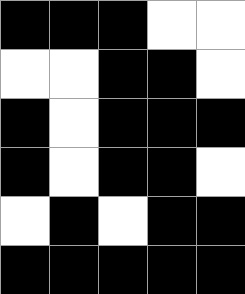[["black", "black", "black", "white", "white"], ["white", "white", "black", "black", "white"], ["black", "white", "black", "black", "black"], ["black", "white", "black", "black", "white"], ["white", "black", "white", "black", "black"], ["black", "black", "black", "black", "black"]]